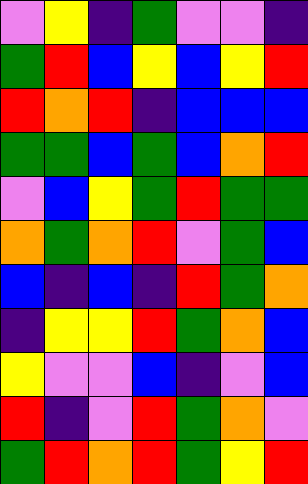[["violet", "yellow", "indigo", "green", "violet", "violet", "indigo"], ["green", "red", "blue", "yellow", "blue", "yellow", "red"], ["red", "orange", "red", "indigo", "blue", "blue", "blue"], ["green", "green", "blue", "green", "blue", "orange", "red"], ["violet", "blue", "yellow", "green", "red", "green", "green"], ["orange", "green", "orange", "red", "violet", "green", "blue"], ["blue", "indigo", "blue", "indigo", "red", "green", "orange"], ["indigo", "yellow", "yellow", "red", "green", "orange", "blue"], ["yellow", "violet", "violet", "blue", "indigo", "violet", "blue"], ["red", "indigo", "violet", "red", "green", "orange", "violet"], ["green", "red", "orange", "red", "green", "yellow", "red"]]